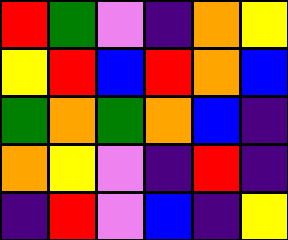[["red", "green", "violet", "indigo", "orange", "yellow"], ["yellow", "red", "blue", "red", "orange", "blue"], ["green", "orange", "green", "orange", "blue", "indigo"], ["orange", "yellow", "violet", "indigo", "red", "indigo"], ["indigo", "red", "violet", "blue", "indigo", "yellow"]]